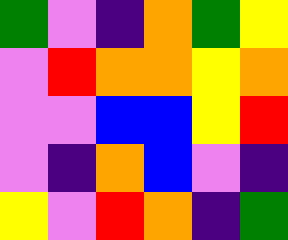[["green", "violet", "indigo", "orange", "green", "yellow"], ["violet", "red", "orange", "orange", "yellow", "orange"], ["violet", "violet", "blue", "blue", "yellow", "red"], ["violet", "indigo", "orange", "blue", "violet", "indigo"], ["yellow", "violet", "red", "orange", "indigo", "green"]]